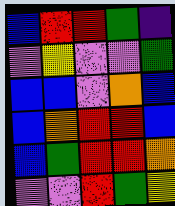[["blue", "red", "red", "green", "indigo"], ["violet", "yellow", "violet", "violet", "green"], ["blue", "blue", "violet", "orange", "blue"], ["blue", "orange", "red", "red", "blue"], ["blue", "green", "red", "red", "orange"], ["violet", "violet", "red", "green", "yellow"]]